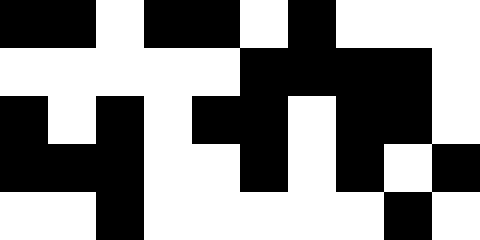[["black", "black", "white", "black", "black", "white", "black", "white", "white", "white"], ["white", "white", "white", "white", "white", "black", "black", "black", "black", "white"], ["black", "white", "black", "white", "black", "black", "white", "black", "black", "white"], ["black", "black", "black", "white", "white", "black", "white", "black", "white", "black"], ["white", "white", "black", "white", "white", "white", "white", "white", "black", "white"]]